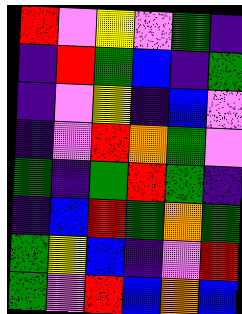[["red", "violet", "yellow", "violet", "green", "indigo"], ["indigo", "red", "green", "blue", "indigo", "green"], ["indigo", "violet", "yellow", "indigo", "blue", "violet"], ["indigo", "violet", "red", "orange", "green", "violet"], ["green", "indigo", "green", "red", "green", "indigo"], ["indigo", "blue", "red", "green", "orange", "green"], ["green", "yellow", "blue", "indigo", "violet", "red"], ["green", "violet", "red", "blue", "orange", "blue"]]